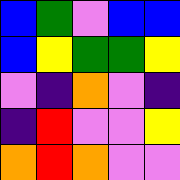[["blue", "green", "violet", "blue", "blue"], ["blue", "yellow", "green", "green", "yellow"], ["violet", "indigo", "orange", "violet", "indigo"], ["indigo", "red", "violet", "violet", "yellow"], ["orange", "red", "orange", "violet", "violet"]]